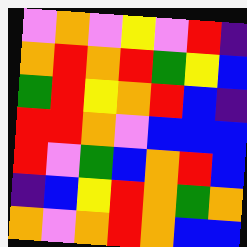[["violet", "orange", "violet", "yellow", "violet", "red", "indigo"], ["orange", "red", "orange", "red", "green", "yellow", "blue"], ["green", "red", "yellow", "orange", "red", "blue", "indigo"], ["red", "red", "orange", "violet", "blue", "blue", "blue"], ["red", "violet", "green", "blue", "orange", "red", "blue"], ["indigo", "blue", "yellow", "red", "orange", "green", "orange"], ["orange", "violet", "orange", "red", "orange", "blue", "blue"]]